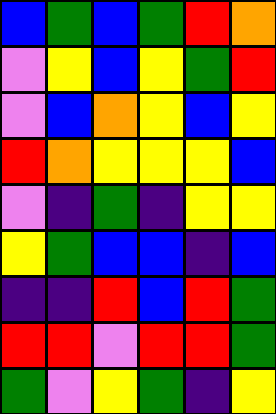[["blue", "green", "blue", "green", "red", "orange"], ["violet", "yellow", "blue", "yellow", "green", "red"], ["violet", "blue", "orange", "yellow", "blue", "yellow"], ["red", "orange", "yellow", "yellow", "yellow", "blue"], ["violet", "indigo", "green", "indigo", "yellow", "yellow"], ["yellow", "green", "blue", "blue", "indigo", "blue"], ["indigo", "indigo", "red", "blue", "red", "green"], ["red", "red", "violet", "red", "red", "green"], ["green", "violet", "yellow", "green", "indigo", "yellow"]]